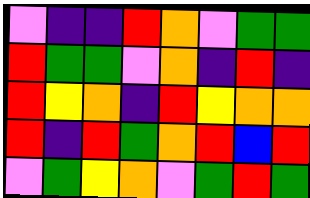[["violet", "indigo", "indigo", "red", "orange", "violet", "green", "green"], ["red", "green", "green", "violet", "orange", "indigo", "red", "indigo"], ["red", "yellow", "orange", "indigo", "red", "yellow", "orange", "orange"], ["red", "indigo", "red", "green", "orange", "red", "blue", "red"], ["violet", "green", "yellow", "orange", "violet", "green", "red", "green"]]